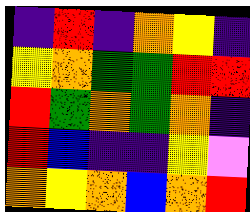[["indigo", "red", "indigo", "orange", "yellow", "indigo"], ["yellow", "orange", "green", "green", "red", "red"], ["red", "green", "orange", "green", "orange", "indigo"], ["red", "blue", "indigo", "indigo", "yellow", "violet"], ["orange", "yellow", "orange", "blue", "orange", "red"]]